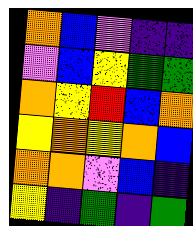[["orange", "blue", "violet", "indigo", "indigo"], ["violet", "blue", "yellow", "green", "green"], ["orange", "yellow", "red", "blue", "orange"], ["yellow", "orange", "yellow", "orange", "blue"], ["orange", "orange", "violet", "blue", "indigo"], ["yellow", "indigo", "green", "indigo", "green"]]